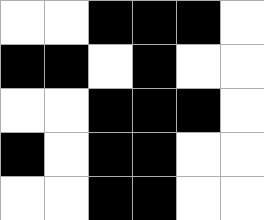[["white", "white", "black", "black", "black", "white"], ["black", "black", "white", "black", "white", "white"], ["white", "white", "black", "black", "black", "white"], ["black", "white", "black", "black", "white", "white"], ["white", "white", "black", "black", "white", "white"]]